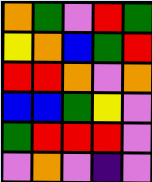[["orange", "green", "violet", "red", "green"], ["yellow", "orange", "blue", "green", "red"], ["red", "red", "orange", "violet", "orange"], ["blue", "blue", "green", "yellow", "violet"], ["green", "red", "red", "red", "violet"], ["violet", "orange", "violet", "indigo", "violet"]]